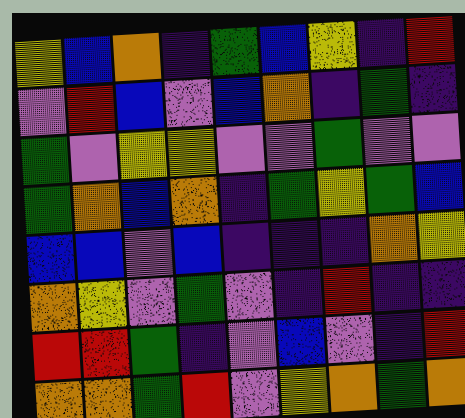[["yellow", "blue", "orange", "indigo", "green", "blue", "yellow", "indigo", "red"], ["violet", "red", "blue", "violet", "blue", "orange", "indigo", "green", "indigo"], ["green", "violet", "yellow", "yellow", "violet", "violet", "green", "violet", "violet"], ["green", "orange", "blue", "orange", "indigo", "green", "yellow", "green", "blue"], ["blue", "blue", "violet", "blue", "indigo", "indigo", "indigo", "orange", "yellow"], ["orange", "yellow", "violet", "green", "violet", "indigo", "red", "indigo", "indigo"], ["red", "red", "green", "indigo", "violet", "blue", "violet", "indigo", "red"], ["orange", "orange", "green", "red", "violet", "yellow", "orange", "green", "orange"]]